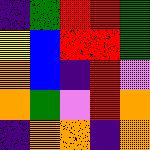[["indigo", "green", "red", "red", "green"], ["yellow", "blue", "red", "red", "green"], ["orange", "blue", "indigo", "red", "violet"], ["orange", "green", "violet", "red", "orange"], ["indigo", "orange", "orange", "indigo", "orange"]]